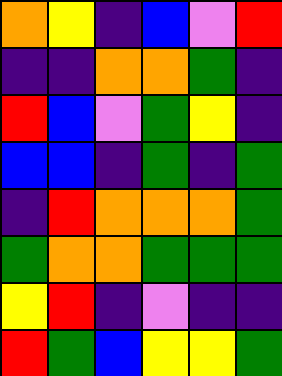[["orange", "yellow", "indigo", "blue", "violet", "red"], ["indigo", "indigo", "orange", "orange", "green", "indigo"], ["red", "blue", "violet", "green", "yellow", "indigo"], ["blue", "blue", "indigo", "green", "indigo", "green"], ["indigo", "red", "orange", "orange", "orange", "green"], ["green", "orange", "orange", "green", "green", "green"], ["yellow", "red", "indigo", "violet", "indigo", "indigo"], ["red", "green", "blue", "yellow", "yellow", "green"]]